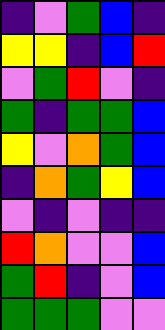[["indigo", "violet", "green", "blue", "indigo"], ["yellow", "yellow", "indigo", "blue", "red"], ["violet", "green", "red", "violet", "indigo"], ["green", "indigo", "green", "green", "blue"], ["yellow", "violet", "orange", "green", "blue"], ["indigo", "orange", "green", "yellow", "blue"], ["violet", "indigo", "violet", "indigo", "indigo"], ["red", "orange", "violet", "violet", "blue"], ["green", "red", "indigo", "violet", "blue"], ["green", "green", "green", "violet", "violet"]]